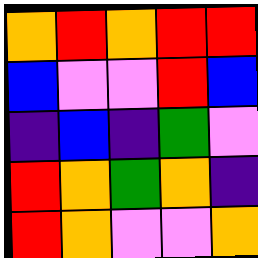[["orange", "red", "orange", "red", "red"], ["blue", "violet", "violet", "red", "blue"], ["indigo", "blue", "indigo", "green", "violet"], ["red", "orange", "green", "orange", "indigo"], ["red", "orange", "violet", "violet", "orange"]]